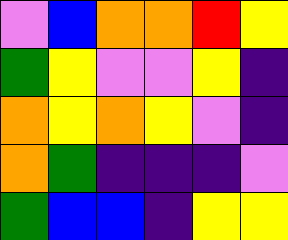[["violet", "blue", "orange", "orange", "red", "yellow"], ["green", "yellow", "violet", "violet", "yellow", "indigo"], ["orange", "yellow", "orange", "yellow", "violet", "indigo"], ["orange", "green", "indigo", "indigo", "indigo", "violet"], ["green", "blue", "blue", "indigo", "yellow", "yellow"]]